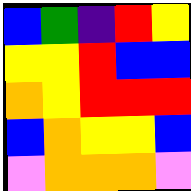[["blue", "green", "indigo", "red", "yellow"], ["yellow", "yellow", "red", "blue", "blue"], ["orange", "yellow", "red", "red", "red"], ["blue", "orange", "yellow", "yellow", "blue"], ["violet", "orange", "orange", "orange", "violet"]]